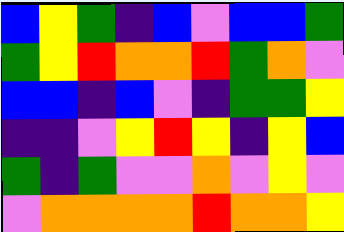[["blue", "yellow", "green", "indigo", "blue", "violet", "blue", "blue", "green"], ["green", "yellow", "red", "orange", "orange", "red", "green", "orange", "violet"], ["blue", "blue", "indigo", "blue", "violet", "indigo", "green", "green", "yellow"], ["indigo", "indigo", "violet", "yellow", "red", "yellow", "indigo", "yellow", "blue"], ["green", "indigo", "green", "violet", "violet", "orange", "violet", "yellow", "violet"], ["violet", "orange", "orange", "orange", "orange", "red", "orange", "orange", "yellow"]]